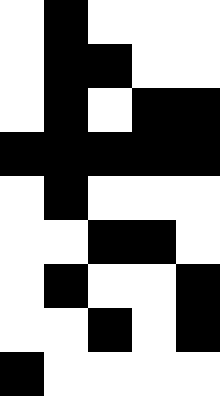[["white", "black", "white", "white", "white"], ["white", "black", "black", "white", "white"], ["white", "black", "white", "black", "black"], ["black", "black", "black", "black", "black"], ["white", "black", "white", "white", "white"], ["white", "white", "black", "black", "white"], ["white", "black", "white", "white", "black"], ["white", "white", "black", "white", "black"], ["black", "white", "white", "white", "white"]]